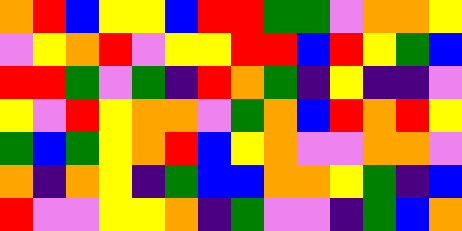[["orange", "red", "blue", "yellow", "yellow", "blue", "red", "red", "green", "green", "violet", "orange", "orange", "yellow"], ["violet", "yellow", "orange", "red", "violet", "yellow", "yellow", "red", "red", "blue", "red", "yellow", "green", "blue"], ["red", "red", "green", "violet", "green", "indigo", "red", "orange", "green", "indigo", "yellow", "indigo", "indigo", "violet"], ["yellow", "violet", "red", "yellow", "orange", "orange", "violet", "green", "orange", "blue", "red", "orange", "red", "yellow"], ["green", "blue", "green", "yellow", "orange", "red", "blue", "yellow", "orange", "violet", "violet", "orange", "orange", "violet"], ["orange", "indigo", "orange", "yellow", "indigo", "green", "blue", "blue", "orange", "orange", "yellow", "green", "indigo", "blue"], ["red", "violet", "violet", "yellow", "yellow", "orange", "indigo", "green", "violet", "violet", "indigo", "green", "blue", "orange"]]